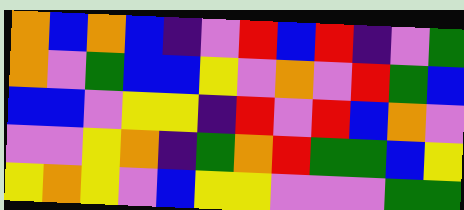[["orange", "blue", "orange", "blue", "indigo", "violet", "red", "blue", "red", "indigo", "violet", "green"], ["orange", "violet", "green", "blue", "blue", "yellow", "violet", "orange", "violet", "red", "green", "blue"], ["blue", "blue", "violet", "yellow", "yellow", "indigo", "red", "violet", "red", "blue", "orange", "violet"], ["violet", "violet", "yellow", "orange", "indigo", "green", "orange", "red", "green", "green", "blue", "yellow"], ["yellow", "orange", "yellow", "violet", "blue", "yellow", "yellow", "violet", "violet", "violet", "green", "green"]]